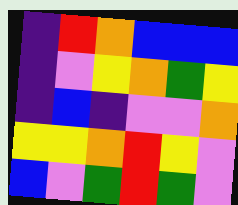[["indigo", "red", "orange", "blue", "blue", "blue"], ["indigo", "violet", "yellow", "orange", "green", "yellow"], ["indigo", "blue", "indigo", "violet", "violet", "orange"], ["yellow", "yellow", "orange", "red", "yellow", "violet"], ["blue", "violet", "green", "red", "green", "violet"]]